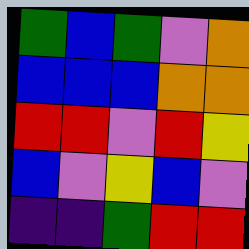[["green", "blue", "green", "violet", "orange"], ["blue", "blue", "blue", "orange", "orange"], ["red", "red", "violet", "red", "yellow"], ["blue", "violet", "yellow", "blue", "violet"], ["indigo", "indigo", "green", "red", "red"]]